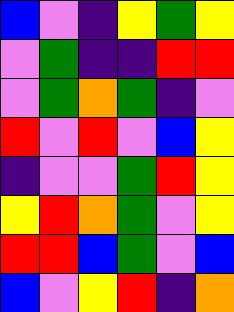[["blue", "violet", "indigo", "yellow", "green", "yellow"], ["violet", "green", "indigo", "indigo", "red", "red"], ["violet", "green", "orange", "green", "indigo", "violet"], ["red", "violet", "red", "violet", "blue", "yellow"], ["indigo", "violet", "violet", "green", "red", "yellow"], ["yellow", "red", "orange", "green", "violet", "yellow"], ["red", "red", "blue", "green", "violet", "blue"], ["blue", "violet", "yellow", "red", "indigo", "orange"]]